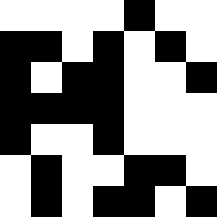[["white", "white", "white", "white", "black", "white", "white"], ["black", "black", "white", "black", "white", "black", "white"], ["black", "white", "black", "black", "white", "white", "black"], ["black", "black", "black", "black", "white", "white", "white"], ["black", "white", "white", "black", "white", "white", "white"], ["white", "black", "white", "white", "black", "black", "white"], ["white", "black", "white", "black", "black", "white", "black"]]